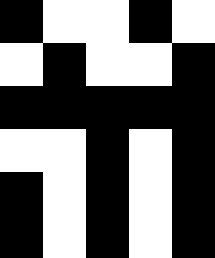[["black", "white", "white", "black", "white"], ["white", "black", "white", "white", "black"], ["black", "black", "black", "black", "black"], ["white", "white", "black", "white", "black"], ["black", "white", "black", "white", "black"], ["black", "white", "black", "white", "black"]]